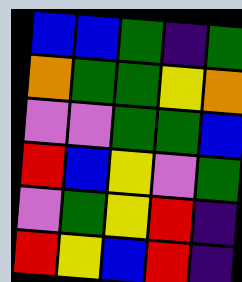[["blue", "blue", "green", "indigo", "green"], ["orange", "green", "green", "yellow", "orange"], ["violet", "violet", "green", "green", "blue"], ["red", "blue", "yellow", "violet", "green"], ["violet", "green", "yellow", "red", "indigo"], ["red", "yellow", "blue", "red", "indigo"]]